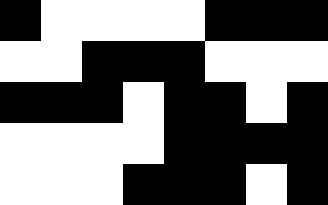[["black", "white", "white", "white", "white", "black", "black", "black"], ["white", "white", "black", "black", "black", "white", "white", "white"], ["black", "black", "black", "white", "black", "black", "white", "black"], ["white", "white", "white", "white", "black", "black", "black", "black"], ["white", "white", "white", "black", "black", "black", "white", "black"]]